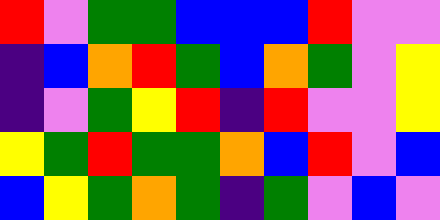[["red", "violet", "green", "green", "blue", "blue", "blue", "red", "violet", "violet"], ["indigo", "blue", "orange", "red", "green", "blue", "orange", "green", "violet", "yellow"], ["indigo", "violet", "green", "yellow", "red", "indigo", "red", "violet", "violet", "yellow"], ["yellow", "green", "red", "green", "green", "orange", "blue", "red", "violet", "blue"], ["blue", "yellow", "green", "orange", "green", "indigo", "green", "violet", "blue", "violet"]]